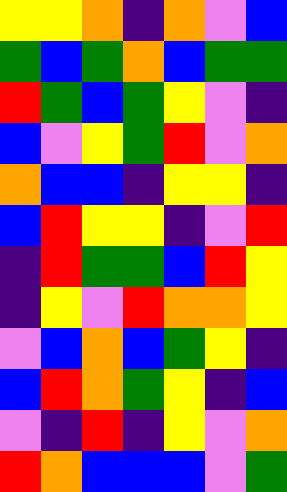[["yellow", "yellow", "orange", "indigo", "orange", "violet", "blue"], ["green", "blue", "green", "orange", "blue", "green", "green"], ["red", "green", "blue", "green", "yellow", "violet", "indigo"], ["blue", "violet", "yellow", "green", "red", "violet", "orange"], ["orange", "blue", "blue", "indigo", "yellow", "yellow", "indigo"], ["blue", "red", "yellow", "yellow", "indigo", "violet", "red"], ["indigo", "red", "green", "green", "blue", "red", "yellow"], ["indigo", "yellow", "violet", "red", "orange", "orange", "yellow"], ["violet", "blue", "orange", "blue", "green", "yellow", "indigo"], ["blue", "red", "orange", "green", "yellow", "indigo", "blue"], ["violet", "indigo", "red", "indigo", "yellow", "violet", "orange"], ["red", "orange", "blue", "blue", "blue", "violet", "green"]]